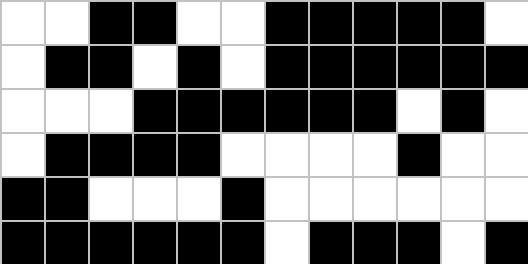[["white", "white", "black", "black", "white", "white", "black", "black", "black", "black", "black", "white"], ["white", "black", "black", "white", "black", "white", "black", "black", "black", "black", "black", "black"], ["white", "white", "white", "black", "black", "black", "black", "black", "black", "white", "black", "white"], ["white", "black", "black", "black", "black", "white", "white", "white", "white", "black", "white", "white"], ["black", "black", "white", "white", "white", "black", "white", "white", "white", "white", "white", "white"], ["black", "black", "black", "black", "black", "black", "white", "black", "black", "black", "white", "black"]]